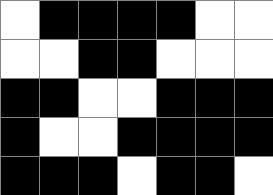[["white", "black", "black", "black", "black", "white", "white"], ["white", "white", "black", "black", "white", "white", "white"], ["black", "black", "white", "white", "black", "black", "black"], ["black", "white", "white", "black", "black", "black", "black"], ["black", "black", "black", "white", "black", "black", "white"]]